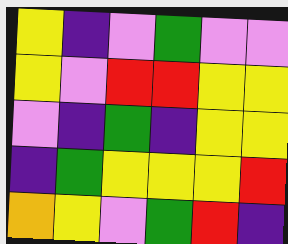[["yellow", "indigo", "violet", "green", "violet", "violet"], ["yellow", "violet", "red", "red", "yellow", "yellow"], ["violet", "indigo", "green", "indigo", "yellow", "yellow"], ["indigo", "green", "yellow", "yellow", "yellow", "red"], ["orange", "yellow", "violet", "green", "red", "indigo"]]